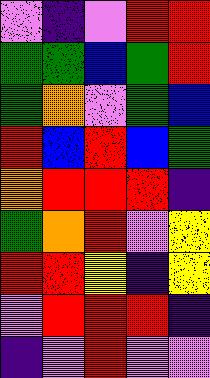[["violet", "indigo", "violet", "red", "red"], ["green", "green", "blue", "green", "red"], ["green", "orange", "violet", "green", "blue"], ["red", "blue", "red", "blue", "green"], ["orange", "red", "red", "red", "indigo"], ["green", "orange", "red", "violet", "yellow"], ["red", "red", "yellow", "indigo", "yellow"], ["violet", "red", "red", "red", "indigo"], ["indigo", "violet", "red", "violet", "violet"]]